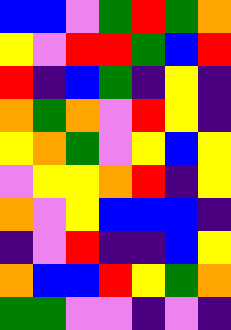[["blue", "blue", "violet", "green", "red", "green", "orange"], ["yellow", "violet", "red", "red", "green", "blue", "red"], ["red", "indigo", "blue", "green", "indigo", "yellow", "indigo"], ["orange", "green", "orange", "violet", "red", "yellow", "indigo"], ["yellow", "orange", "green", "violet", "yellow", "blue", "yellow"], ["violet", "yellow", "yellow", "orange", "red", "indigo", "yellow"], ["orange", "violet", "yellow", "blue", "blue", "blue", "indigo"], ["indigo", "violet", "red", "indigo", "indigo", "blue", "yellow"], ["orange", "blue", "blue", "red", "yellow", "green", "orange"], ["green", "green", "violet", "violet", "indigo", "violet", "indigo"]]